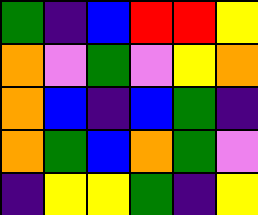[["green", "indigo", "blue", "red", "red", "yellow"], ["orange", "violet", "green", "violet", "yellow", "orange"], ["orange", "blue", "indigo", "blue", "green", "indigo"], ["orange", "green", "blue", "orange", "green", "violet"], ["indigo", "yellow", "yellow", "green", "indigo", "yellow"]]